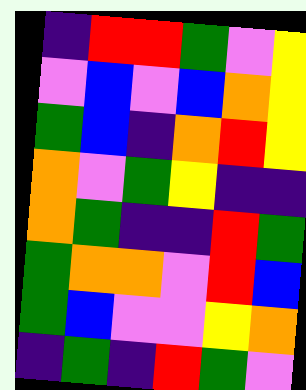[["indigo", "red", "red", "green", "violet", "yellow"], ["violet", "blue", "violet", "blue", "orange", "yellow"], ["green", "blue", "indigo", "orange", "red", "yellow"], ["orange", "violet", "green", "yellow", "indigo", "indigo"], ["orange", "green", "indigo", "indigo", "red", "green"], ["green", "orange", "orange", "violet", "red", "blue"], ["green", "blue", "violet", "violet", "yellow", "orange"], ["indigo", "green", "indigo", "red", "green", "violet"]]